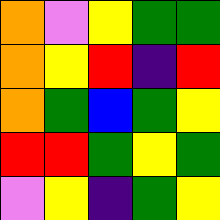[["orange", "violet", "yellow", "green", "green"], ["orange", "yellow", "red", "indigo", "red"], ["orange", "green", "blue", "green", "yellow"], ["red", "red", "green", "yellow", "green"], ["violet", "yellow", "indigo", "green", "yellow"]]